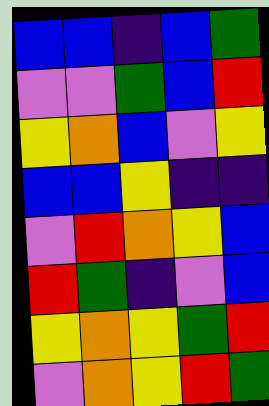[["blue", "blue", "indigo", "blue", "green"], ["violet", "violet", "green", "blue", "red"], ["yellow", "orange", "blue", "violet", "yellow"], ["blue", "blue", "yellow", "indigo", "indigo"], ["violet", "red", "orange", "yellow", "blue"], ["red", "green", "indigo", "violet", "blue"], ["yellow", "orange", "yellow", "green", "red"], ["violet", "orange", "yellow", "red", "green"]]